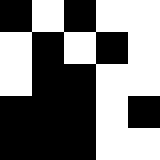[["black", "white", "black", "white", "white"], ["white", "black", "white", "black", "white"], ["white", "black", "black", "white", "white"], ["black", "black", "black", "white", "black"], ["black", "black", "black", "white", "white"]]